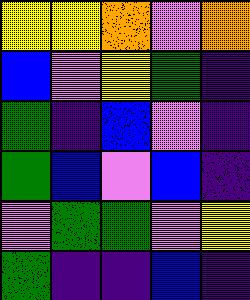[["yellow", "yellow", "orange", "violet", "orange"], ["blue", "violet", "yellow", "green", "indigo"], ["green", "indigo", "blue", "violet", "indigo"], ["green", "blue", "violet", "blue", "indigo"], ["violet", "green", "green", "violet", "yellow"], ["green", "indigo", "indigo", "blue", "indigo"]]